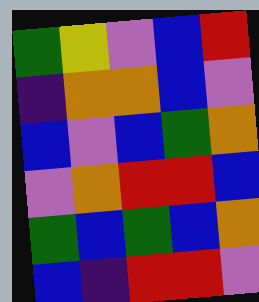[["green", "yellow", "violet", "blue", "red"], ["indigo", "orange", "orange", "blue", "violet"], ["blue", "violet", "blue", "green", "orange"], ["violet", "orange", "red", "red", "blue"], ["green", "blue", "green", "blue", "orange"], ["blue", "indigo", "red", "red", "violet"]]